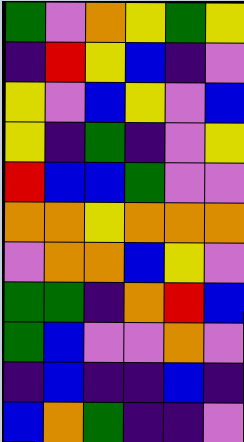[["green", "violet", "orange", "yellow", "green", "yellow"], ["indigo", "red", "yellow", "blue", "indigo", "violet"], ["yellow", "violet", "blue", "yellow", "violet", "blue"], ["yellow", "indigo", "green", "indigo", "violet", "yellow"], ["red", "blue", "blue", "green", "violet", "violet"], ["orange", "orange", "yellow", "orange", "orange", "orange"], ["violet", "orange", "orange", "blue", "yellow", "violet"], ["green", "green", "indigo", "orange", "red", "blue"], ["green", "blue", "violet", "violet", "orange", "violet"], ["indigo", "blue", "indigo", "indigo", "blue", "indigo"], ["blue", "orange", "green", "indigo", "indigo", "violet"]]